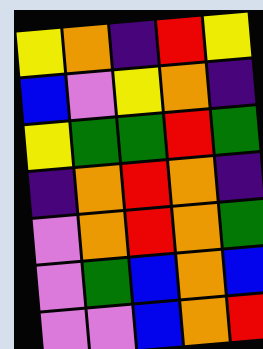[["yellow", "orange", "indigo", "red", "yellow"], ["blue", "violet", "yellow", "orange", "indigo"], ["yellow", "green", "green", "red", "green"], ["indigo", "orange", "red", "orange", "indigo"], ["violet", "orange", "red", "orange", "green"], ["violet", "green", "blue", "orange", "blue"], ["violet", "violet", "blue", "orange", "red"]]